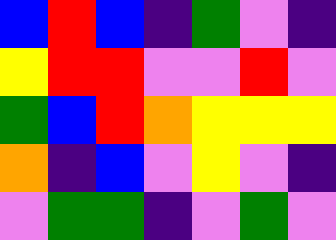[["blue", "red", "blue", "indigo", "green", "violet", "indigo"], ["yellow", "red", "red", "violet", "violet", "red", "violet"], ["green", "blue", "red", "orange", "yellow", "yellow", "yellow"], ["orange", "indigo", "blue", "violet", "yellow", "violet", "indigo"], ["violet", "green", "green", "indigo", "violet", "green", "violet"]]